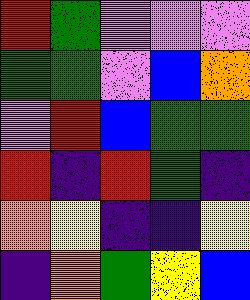[["red", "green", "violet", "violet", "violet"], ["green", "green", "violet", "blue", "orange"], ["violet", "red", "blue", "green", "green"], ["red", "indigo", "red", "green", "indigo"], ["orange", "yellow", "indigo", "indigo", "yellow"], ["indigo", "orange", "green", "yellow", "blue"]]